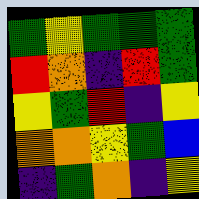[["green", "yellow", "green", "green", "green"], ["red", "orange", "indigo", "red", "green"], ["yellow", "green", "red", "indigo", "yellow"], ["orange", "orange", "yellow", "green", "blue"], ["indigo", "green", "orange", "indigo", "yellow"]]